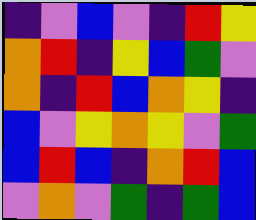[["indigo", "violet", "blue", "violet", "indigo", "red", "yellow"], ["orange", "red", "indigo", "yellow", "blue", "green", "violet"], ["orange", "indigo", "red", "blue", "orange", "yellow", "indigo"], ["blue", "violet", "yellow", "orange", "yellow", "violet", "green"], ["blue", "red", "blue", "indigo", "orange", "red", "blue"], ["violet", "orange", "violet", "green", "indigo", "green", "blue"]]